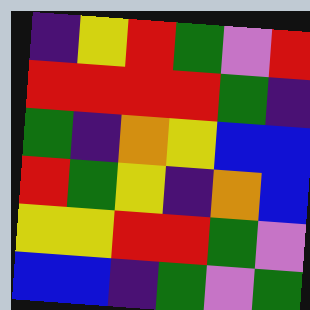[["indigo", "yellow", "red", "green", "violet", "red"], ["red", "red", "red", "red", "green", "indigo"], ["green", "indigo", "orange", "yellow", "blue", "blue"], ["red", "green", "yellow", "indigo", "orange", "blue"], ["yellow", "yellow", "red", "red", "green", "violet"], ["blue", "blue", "indigo", "green", "violet", "green"]]